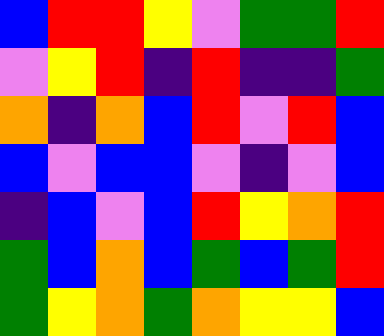[["blue", "red", "red", "yellow", "violet", "green", "green", "red"], ["violet", "yellow", "red", "indigo", "red", "indigo", "indigo", "green"], ["orange", "indigo", "orange", "blue", "red", "violet", "red", "blue"], ["blue", "violet", "blue", "blue", "violet", "indigo", "violet", "blue"], ["indigo", "blue", "violet", "blue", "red", "yellow", "orange", "red"], ["green", "blue", "orange", "blue", "green", "blue", "green", "red"], ["green", "yellow", "orange", "green", "orange", "yellow", "yellow", "blue"]]